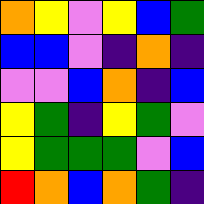[["orange", "yellow", "violet", "yellow", "blue", "green"], ["blue", "blue", "violet", "indigo", "orange", "indigo"], ["violet", "violet", "blue", "orange", "indigo", "blue"], ["yellow", "green", "indigo", "yellow", "green", "violet"], ["yellow", "green", "green", "green", "violet", "blue"], ["red", "orange", "blue", "orange", "green", "indigo"]]